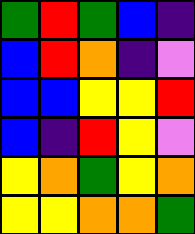[["green", "red", "green", "blue", "indigo"], ["blue", "red", "orange", "indigo", "violet"], ["blue", "blue", "yellow", "yellow", "red"], ["blue", "indigo", "red", "yellow", "violet"], ["yellow", "orange", "green", "yellow", "orange"], ["yellow", "yellow", "orange", "orange", "green"]]